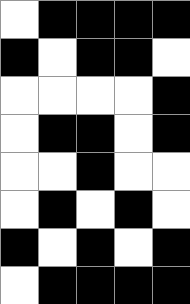[["white", "black", "black", "black", "black"], ["black", "white", "black", "black", "white"], ["white", "white", "white", "white", "black"], ["white", "black", "black", "white", "black"], ["white", "white", "black", "white", "white"], ["white", "black", "white", "black", "white"], ["black", "white", "black", "white", "black"], ["white", "black", "black", "black", "black"]]